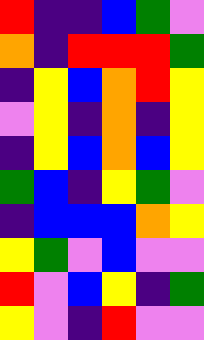[["red", "indigo", "indigo", "blue", "green", "violet"], ["orange", "indigo", "red", "red", "red", "green"], ["indigo", "yellow", "blue", "orange", "red", "yellow"], ["violet", "yellow", "indigo", "orange", "indigo", "yellow"], ["indigo", "yellow", "blue", "orange", "blue", "yellow"], ["green", "blue", "indigo", "yellow", "green", "violet"], ["indigo", "blue", "blue", "blue", "orange", "yellow"], ["yellow", "green", "violet", "blue", "violet", "violet"], ["red", "violet", "blue", "yellow", "indigo", "green"], ["yellow", "violet", "indigo", "red", "violet", "violet"]]